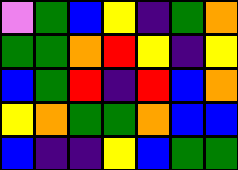[["violet", "green", "blue", "yellow", "indigo", "green", "orange"], ["green", "green", "orange", "red", "yellow", "indigo", "yellow"], ["blue", "green", "red", "indigo", "red", "blue", "orange"], ["yellow", "orange", "green", "green", "orange", "blue", "blue"], ["blue", "indigo", "indigo", "yellow", "blue", "green", "green"]]